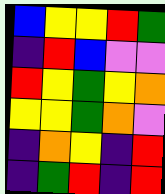[["blue", "yellow", "yellow", "red", "green"], ["indigo", "red", "blue", "violet", "violet"], ["red", "yellow", "green", "yellow", "orange"], ["yellow", "yellow", "green", "orange", "violet"], ["indigo", "orange", "yellow", "indigo", "red"], ["indigo", "green", "red", "indigo", "red"]]